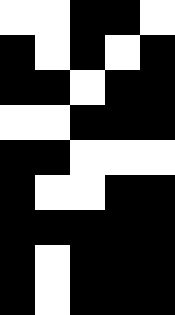[["white", "white", "black", "black", "white"], ["black", "white", "black", "white", "black"], ["black", "black", "white", "black", "black"], ["white", "white", "black", "black", "black"], ["black", "black", "white", "white", "white"], ["black", "white", "white", "black", "black"], ["black", "black", "black", "black", "black"], ["black", "white", "black", "black", "black"], ["black", "white", "black", "black", "black"]]